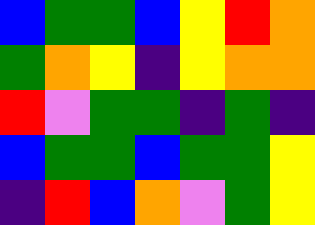[["blue", "green", "green", "blue", "yellow", "red", "orange"], ["green", "orange", "yellow", "indigo", "yellow", "orange", "orange"], ["red", "violet", "green", "green", "indigo", "green", "indigo"], ["blue", "green", "green", "blue", "green", "green", "yellow"], ["indigo", "red", "blue", "orange", "violet", "green", "yellow"]]